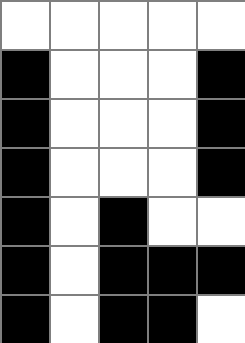[["white", "white", "white", "white", "white"], ["black", "white", "white", "white", "black"], ["black", "white", "white", "white", "black"], ["black", "white", "white", "white", "black"], ["black", "white", "black", "white", "white"], ["black", "white", "black", "black", "black"], ["black", "white", "black", "black", "white"]]